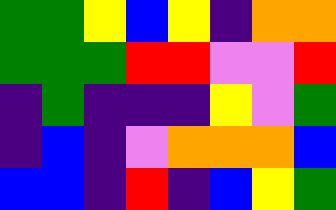[["green", "green", "yellow", "blue", "yellow", "indigo", "orange", "orange"], ["green", "green", "green", "red", "red", "violet", "violet", "red"], ["indigo", "green", "indigo", "indigo", "indigo", "yellow", "violet", "green"], ["indigo", "blue", "indigo", "violet", "orange", "orange", "orange", "blue"], ["blue", "blue", "indigo", "red", "indigo", "blue", "yellow", "green"]]